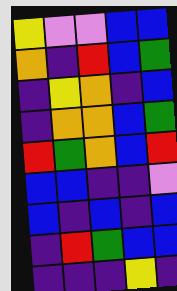[["yellow", "violet", "violet", "blue", "blue"], ["orange", "indigo", "red", "blue", "green"], ["indigo", "yellow", "orange", "indigo", "blue"], ["indigo", "orange", "orange", "blue", "green"], ["red", "green", "orange", "blue", "red"], ["blue", "blue", "indigo", "indigo", "violet"], ["blue", "indigo", "blue", "indigo", "blue"], ["indigo", "red", "green", "blue", "blue"], ["indigo", "indigo", "indigo", "yellow", "indigo"]]